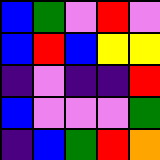[["blue", "green", "violet", "red", "violet"], ["blue", "red", "blue", "yellow", "yellow"], ["indigo", "violet", "indigo", "indigo", "red"], ["blue", "violet", "violet", "violet", "green"], ["indigo", "blue", "green", "red", "orange"]]